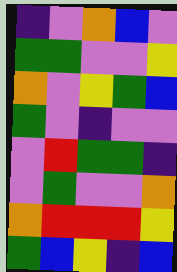[["indigo", "violet", "orange", "blue", "violet"], ["green", "green", "violet", "violet", "yellow"], ["orange", "violet", "yellow", "green", "blue"], ["green", "violet", "indigo", "violet", "violet"], ["violet", "red", "green", "green", "indigo"], ["violet", "green", "violet", "violet", "orange"], ["orange", "red", "red", "red", "yellow"], ["green", "blue", "yellow", "indigo", "blue"]]